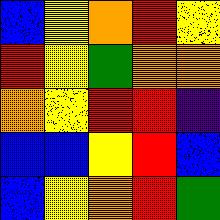[["blue", "yellow", "orange", "red", "yellow"], ["red", "yellow", "green", "orange", "orange"], ["orange", "yellow", "red", "red", "indigo"], ["blue", "blue", "yellow", "red", "blue"], ["blue", "yellow", "orange", "red", "green"]]